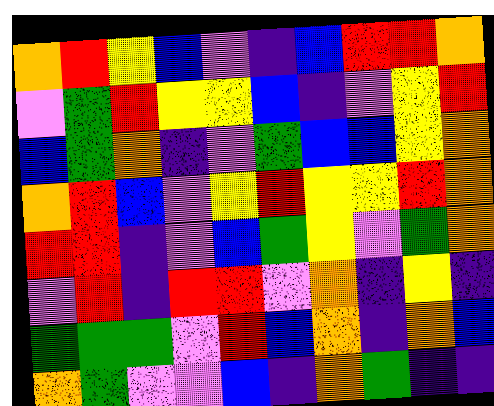[["orange", "red", "yellow", "blue", "violet", "indigo", "blue", "red", "red", "orange"], ["violet", "green", "red", "yellow", "yellow", "blue", "indigo", "violet", "yellow", "red"], ["blue", "green", "orange", "indigo", "violet", "green", "blue", "blue", "yellow", "orange"], ["orange", "red", "blue", "violet", "yellow", "red", "yellow", "yellow", "red", "orange"], ["red", "red", "indigo", "violet", "blue", "green", "yellow", "violet", "green", "orange"], ["violet", "red", "indigo", "red", "red", "violet", "orange", "indigo", "yellow", "indigo"], ["green", "green", "green", "violet", "red", "blue", "orange", "indigo", "orange", "blue"], ["orange", "green", "violet", "violet", "blue", "indigo", "orange", "green", "indigo", "indigo"]]